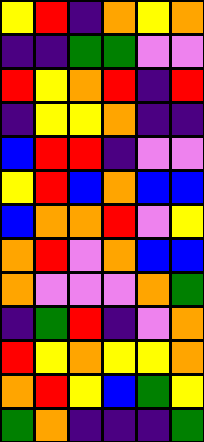[["yellow", "red", "indigo", "orange", "yellow", "orange"], ["indigo", "indigo", "green", "green", "violet", "violet"], ["red", "yellow", "orange", "red", "indigo", "red"], ["indigo", "yellow", "yellow", "orange", "indigo", "indigo"], ["blue", "red", "red", "indigo", "violet", "violet"], ["yellow", "red", "blue", "orange", "blue", "blue"], ["blue", "orange", "orange", "red", "violet", "yellow"], ["orange", "red", "violet", "orange", "blue", "blue"], ["orange", "violet", "violet", "violet", "orange", "green"], ["indigo", "green", "red", "indigo", "violet", "orange"], ["red", "yellow", "orange", "yellow", "yellow", "orange"], ["orange", "red", "yellow", "blue", "green", "yellow"], ["green", "orange", "indigo", "indigo", "indigo", "green"]]